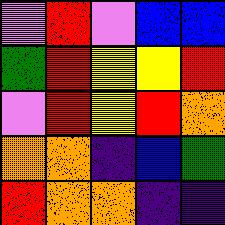[["violet", "red", "violet", "blue", "blue"], ["green", "red", "yellow", "yellow", "red"], ["violet", "red", "yellow", "red", "orange"], ["orange", "orange", "indigo", "blue", "green"], ["red", "orange", "orange", "indigo", "indigo"]]